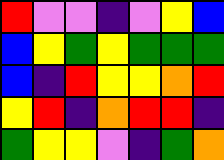[["red", "violet", "violet", "indigo", "violet", "yellow", "blue"], ["blue", "yellow", "green", "yellow", "green", "green", "green"], ["blue", "indigo", "red", "yellow", "yellow", "orange", "red"], ["yellow", "red", "indigo", "orange", "red", "red", "indigo"], ["green", "yellow", "yellow", "violet", "indigo", "green", "orange"]]